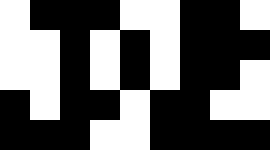[["white", "black", "black", "black", "white", "white", "black", "black", "white"], ["white", "white", "black", "white", "black", "white", "black", "black", "black"], ["white", "white", "black", "white", "black", "white", "black", "black", "white"], ["black", "white", "black", "black", "white", "black", "black", "white", "white"], ["black", "black", "black", "white", "white", "black", "black", "black", "black"]]